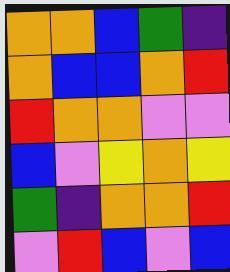[["orange", "orange", "blue", "green", "indigo"], ["orange", "blue", "blue", "orange", "red"], ["red", "orange", "orange", "violet", "violet"], ["blue", "violet", "yellow", "orange", "yellow"], ["green", "indigo", "orange", "orange", "red"], ["violet", "red", "blue", "violet", "blue"]]